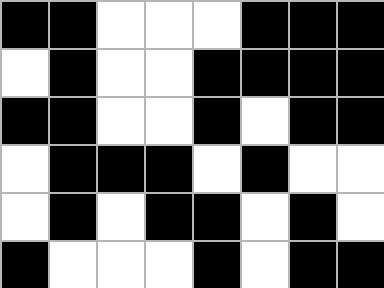[["black", "black", "white", "white", "white", "black", "black", "black"], ["white", "black", "white", "white", "black", "black", "black", "black"], ["black", "black", "white", "white", "black", "white", "black", "black"], ["white", "black", "black", "black", "white", "black", "white", "white"], ["white", "black", "white", "black", "black", "white", "black", "white"], ["black", "white", "white", "white", "black", "white", "black", "black"]]